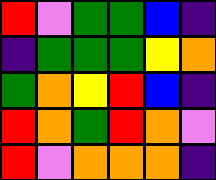[["red", "violet", "green", "green", "blue", "indigo"], ["indigo", "green", "green", "green", "yellow", "orange"], ["green", "orange", "yellow", "red", "blue", "indigo"], ["red", "orange", "green", "red", "orange", "violet"], ["red", "violet", "orange", "orange", "orange", "indigo"]]